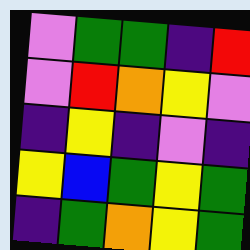[["violet", "green", "green", "indigo", "red"], ["violet", "red", "orange", "yellow", "violet"], ["indigo", "yellow", "indigo", "violet", "indigo"], ["yellow", "blue", "green", "yellow", "green"], ["indigo", "green", "orange", "yellow", "green"]]